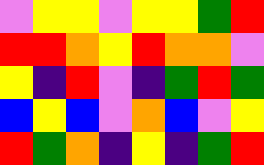[["violet", "yellow", "yellow", "violet", "yellow", "yellow", "green", "red"], ["red", "red", "orange", "yellow", "red", "orange", "orange", "violet"], ["yellow", "indigo", "red", "violet", "indigo", "green", "red", "green"], ["blue", "yellow", "blue", "violet", "orange", "blue", "violet", "yellow"], ["red", "green", "orange", "indigo", "yellow", "indigo", "green", "red"]]